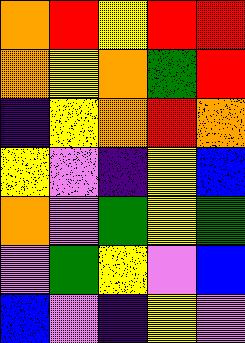[["orange", "red", "yellow", "red", "red"], ["orange", "yellow", "orange", "green", "red"], ["indigo", "yellow", "orange", "red", "orange"], ["yellow", "violet", "indigo", "yellow", "blue"], ["orange", "violet", "green", "yellow", "green"], ["violet", "green", "yellow", "violet", "blue"], ["blue", "violet", "indigo", "yellow", "violet"]]